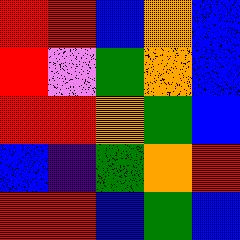[["red", "red", "blue", "orange", "blue"], ["red", "violet", "green", "orange", "blue"], ["red", "red", "orange", "green", "blue"], ["blue", "indigo", "green", "orange", "red"], ["red", "red", "blue", "green", "blue"]]